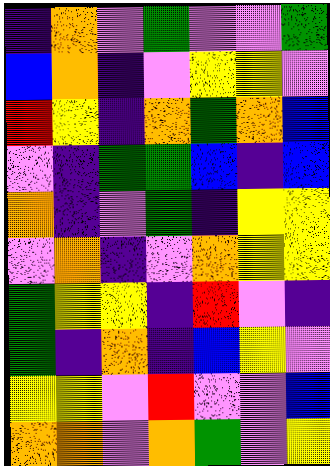[["indigo", "orange", "violet", "green", "violet", "violet", "green"], ["blue", "orange", "indigo", "violet", "yellow", "yellow", "violet"], ["red", "yellow", "indigo", "orange", "green", "orange", "blue"], ["violet", "indigo", "green", "green", "blue", "indigo", "blue"], ["orange", "indigo", "violet", "green", "indigo", "yellow", "yellow"], ["violet", "orange", "indigo", "violet", "orange", "yellow", "yellow"], ["green", "yellow", "yellow", "indigo", "red", "violet", "indigo"], ["green", "indigo", "orange", "indigo", "blue", "yellow", "violet"], ["yellow", "yellow", "violet", "red", "violet", "violet", "blue"], ["orange", "orange", "violet", "orange", "green", "violet", "yellow"]]